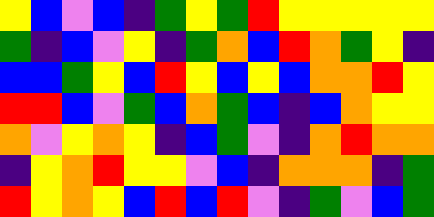[["yellow", "blue", "violet", "blue", "indigo", "green", "yellow", "green", "red", "yellow", "yellow", "yellow", "yellow", "yellow"], ["green", "indigo", "blue", "violet", "yellow", "indigo", "green", "orange", "blue", "red", "orange", "green", "yellow", "indigo"], ["blue", "blue", "green", "yellow", "blue", "red", "yellow", "blue", "yellow", "blue", "orange", "orange", "red", "yellow"], ["red", "red", "blue", "violet", "green", "blue", "orange", "green", "blue", "indigo", "blue", "orange", "yellow", "yellow"], ["orange", "violet", "yellow", "orange", "yellow", "indigo", "blue", "green", "violet", "indigo", "orange", "red", "orange", "orange"], ["indigo", "yellow", "orange", "red", "yellow", "yellow", "violet", "blue", "indigo", "orange", "orange", "orange", "indigo", "green"], ["red", "yellow", "orange", "yellow", "blue", "red", "blue", "red", "violet", "indigo", "green", "violet", "blue", "green"]]